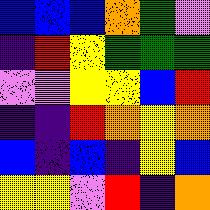[["blue", "blue", "blue", "orange", "green", "violet"], ["indigo", "red", "yellow", "green", "green", "green"], ["violet", "violet", "yellow", "yellow", "blue", "red"], ["indigo", "indigo", "red", "orange", "yellow", "orange"], ["blue", "indigo", "blue", "indigo", "yellow", "blue"], ["yellow", "yellow", "violet", "red", "indigo", "orange"]]